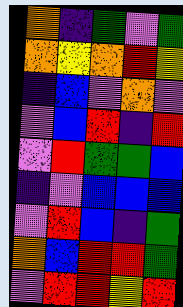[["orange", "indigo", "green", "violet", "green"], ["orange", "yellow", "orange", "red", "yellow"], ["indigo", "blue", "violet", "orange", "violet"], ["violet", "blue", "red", "indigo", "red"], ["violet", "red", "green", "green", "blue"], ["indigo", "violet", "blue", "blue", "blue"], ["violet", "red", "blue", "indigo", "green"], ["orange", "blue", "red", "red", "green"], ["violet", "red", "red", "yellow", "red"]]